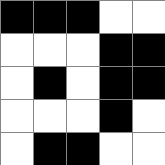[["black", "black", "black", "white", "white"], ["white", "white", "white", "black", "black"], ["white", "black", "white", "black", "black"], ["white", "white", "white", "black", "white"], ["white", "black", "black", "white", "white"]]